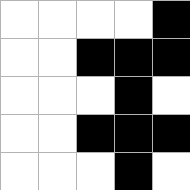[["white", "white", "white", "white", "black"], ["white", "white", "black", "black", "black"], ["white", "white", "white", "black", "white"], ["white", "white", "black", "black", "black"], ["white", "white", "white", "black", "white"]]